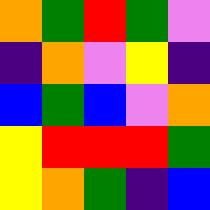[["orange", "green", "red", "green", "violet"], ["indigo", "orange", "violet", "yellow", "indigo"], ["blue", "green", "blue", "violet", "orange"], ["yellow", "red", "red", "red", "green"], ["yellow", "orange", "green", "indigo", "blue"]]